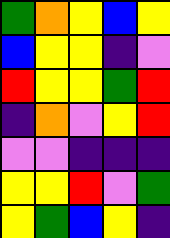[["green", "orange", "yellow", "blue", "yellow"], ["blue", "yellow", "yellow", "indigo", "violet"], ["red", "yellow", "yellow", "green", "red"], ["indigo", "orange", "violet", "yellow", "red"], ["violet", "violet", "indigo", "indigo", "indigo"], ["yellow", "yellow", "red", "violet", "green"], ["yellow", "green", "blue", "yellow", "indigo"]]